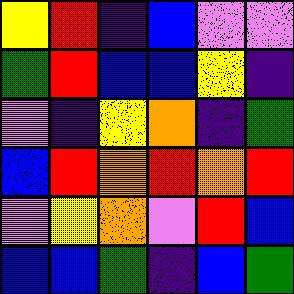[["yellow", "red", "indigo", "blue", "violet", "violet"], ["green", "red", "blue", "blue", "yellow", "indigo"], ["violet", "indigo", "yellow", "orange", "indigo", "green"], ["blue", "red", "orange", "red", "orange", "red"], ["violet", "yellow", "orange", "violet", "red", "blue"], ["blue", "blue", "green", "indigo", "blue", "green"]]